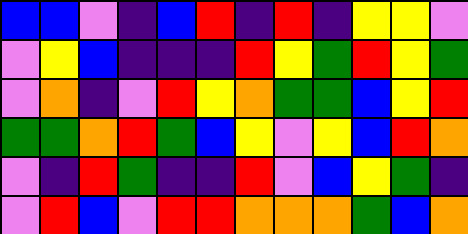[["blue", "blue", "violet", "indigo", "blue", "red", "indigo", "red", "indigo", "yellow", "yellow", "violet"], ["violet", "yellow", "blue", "indigo", "indigo", "indigo", "red", "yellow", "green", "red", "yellow", "green"], ["violet", "orange", "indigo", "violet", "red", "yellow", "orange", "green", "green", "blue", "yellow", "red"], ["green", "green", "orange", "red", "green", "blue", "yellow", "violet", "yellow", "blue", "red", "orange"], ["violet", "indigo", "red", "green", "indigo", "indigo", "red", "violet", "blue", "yellow", "green", "indigo"], ["violet", "red", "blue", "violet", "red", "red", "orange", "orange", "orange", "green", "blue", "orange"]]